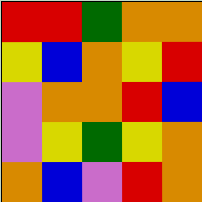[["red", "red", "green", "orange", "orange"], ["yellow", "blue", "orange", "yellow", "red"], ["violet", "orange", "orange", "red", "blue"], ["violet", "yellow", "green", "yellow", "orange"], ["orange", "blue", "violet", "red", "orange"]]